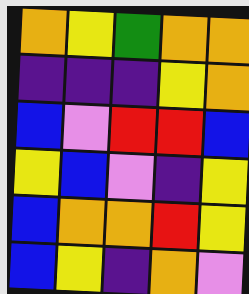[["orange", "yellow", "green", "orange", "orange"], ["indigo", "indigo", "indigo", "yellow", "orange"], ["blue", "violet", "red", "red", "blue"], ["yellow", "blue", "violet", "indigo", "yellow"], ["blue", "orange", "orange", "red", "yellow"], ["blue", "yellow", "indigo", "orange", "violet"]]